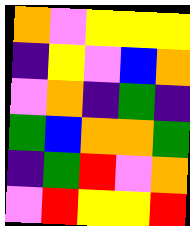[["orange", "violet", "yellow", "yellow", "yellow"], ["indigo", "yellow", "violet", "blue", "orange"], ["violet", "orange", "indigo", "green", "indigo"], ["green", "blue", "orange", "orange", "green"], ["indigo", "green", "red", "violet", "orange"], ["violet", "red", "yellow", "yellow", "red"]]